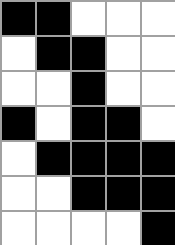[["black", "black", "white", "white", "white"], ["white", "black", "black", "white", "white"], ["white", "white", "black", "white", "white"], ["black", "white", "black", "black", "white"], ["white", "black", "black", "black", "black"], ["white", "white", "black", "black", "black"], ["white", "white", "white", "white", "black"]]